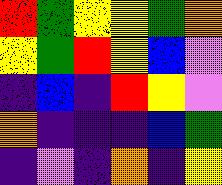[["red", "green", "yellow", "yellow", "green", "orange"], ["yellow", "green", "red", "yellow", "blue", "violet"], ["indigo", "blue", "indigo", "red", "yellow", "violet"], ["orange", "indigo", "indigo", "indigo", "blue", "green"], ["indigo", "violet", "indigo", "orange", "indigo", "yellow"]]